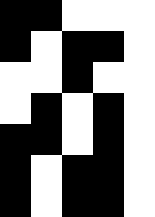[["black", "black", "white", "white", "white"], ["black", "white", "black", "black", "white"], ["white", "white", "black", "white", "white"], ["white", "black", "white", "black", "white"], ["black", "black", "white", "black", "white"], ["black", "white", "black", "black", "white"], ["black", "white", "black", "black", "white"]]